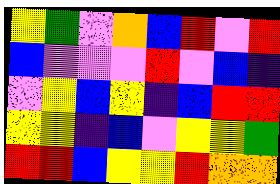[["yellow", "green", "violet", "orange", "blue", "red", "violet", "red"], ["blue", "violet", "violet", "violet", "red", "violet", "blue", "indigo"], ["violet", "yellow", "blue", "yellow", "indigo", "blue", "red", "red"], ["yellow", "yellow", "indigo", "blue", "violet", "yellow", "yellow", "green"], ["red", "red", "blue", "yellow", "yellow", "red", "orange", "orange"]]